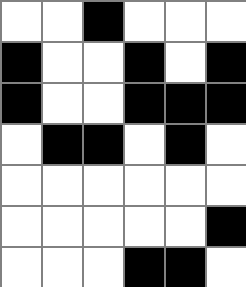[["white", "white", "black", "white", "white", "white"], ["black", "white", "white", "black", "white", "black"], ["black", "white", "white", "black", "black", "black"], ["white", "black", "black", "white", "black", "white"], ["white", "white", "white", "white", "white", "white"], ["white", "white", "white", "white", "white", "black"], ["white", "white", "white", "black", "black", "white"]]